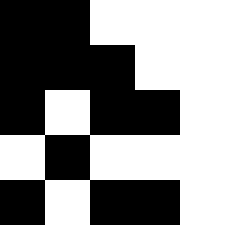[["black", "black", "white", "white", "white"], ["black", "black", "black", "white", "white"], ["black", "white", "black", "black", "white"], ["white", "black", "white", "white", "white"], ["black", "white", "black", "black", "white"]]